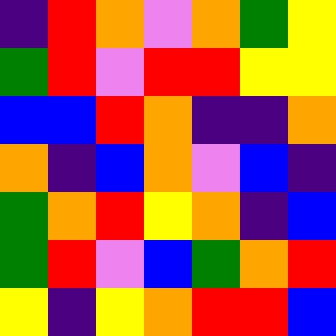[["indigo", "red", "orange", "violet", "orange", "green", "yellow"], ["green", "red", "violet", "red", "red", "yellow", "yellow"], ["blue", "blue", "red", "orange", "indigo", "indigo", "orange"], ["orange", "indigo", "blue", "orange", "violet", "blue", "indigo"], ["green", "orange", "red", "yellow", "orange", "indigo", "blue"], ["green", "red", "violet", "blue", "green", "orange", "red"], ["yellow", "indigo", "yellow", "orange", "red", "red", "blue"]]